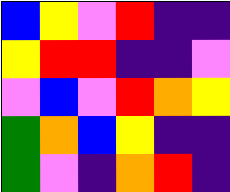[["blue", "yellow", "violet", "red", "indigo", "indigo"], ["yellow", "red", "red", "indigo", "indigo", "violet"], ["violet", "blue", "violet", "red", "orange", "yellow"], ["green", "orange", "blue", "yellow", "indigo", "indigo"], ["green", "violet", "indigo", "orange", "red", "indigo"]]